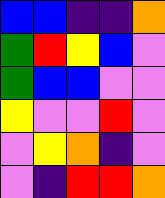[["blue", "blue", "indigo", "indigo", "orange"], ["green", "red", "yellow", "blue", "violet"], ["green", "blue", "blue", "violet", "violet"], ["yellow", "violet", "violet", "red", "violet"], ["violet", "yellow", "orange", "indigo", "violet"], ["violet", "indigo", "red", "red", "orange"]]